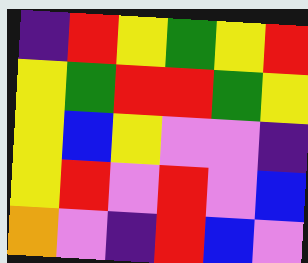[["indigo", "red", "yellow", "green", "yellow", "red"], ["yellow", "green", "red", "red", "green", "yellow"], ["yellow", "blue", "yellow", "violet", "violet", "indigo"], ["yellow", "red", "violet", "red", "violet", "blue"], ["orange", "violet", "indigo", "red", "blue", "violet"]]